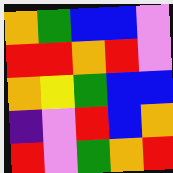[["orange", "green", "blue", "blue", "violet"], ["red", "red", "orange", "red", "violet"], ["orange", "yellow", "green", "blue", "blue"], ["indigo", "violet", "red", "blue", "orange"], ["red", "violet", "green", "orange", "red"]]